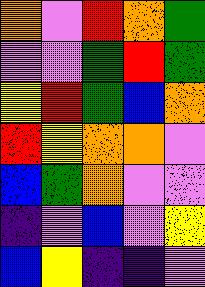[["orange", "violet", "red", "orange", "green"], ["violet", "violet", "green", "red", "green"], ["yellow", "red", "green", "blue", "orange"], ["red", "yellow", "orange", "orange", "violet"], ["blue", "green", "orange", "violet", "violet"], ["indigo", "violet", "blue", "violet", "yellow"], ["blue", "yellow", "indigo", "indigo", "violet"]]